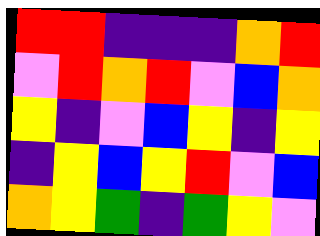[["red", "red", "indigo", "indigo", "indigo", "orange", "red"], ["violet", "red", "orange", "red", "violet", "blue", "orange"], ["yellow", "indigo", "violet", "blue", "yellow", "indigo", "yellow"], ["indigo", "yellow", "blue", "yellow", "red", "violet", "blue"], ["orange", "yellow", "green", "indigo", "green", "yellow", "violet"]]